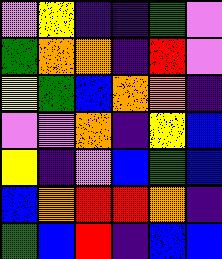[["violet", "yellow", "indigo", "indigo", "green", "violet"], ["green", "orange", "orange", "indigo", "red", "violet"], ["yellow", "green", "blue", "orange", "orange", "indigo"], ["violet", "violet", "orange", "indigo", "yellow", "blue"], ["yellow", "indigo", "violet", "blue", "green", "blue"], ["blue", "orange", "red", "red", "orange", "indigo"], ["green", "blue", "red", "indigo", "blue", "blue"]]